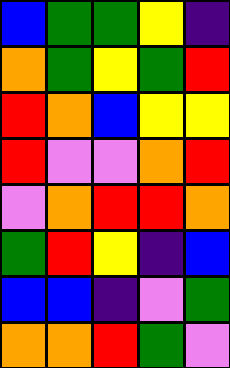[["blue", "green", "green", "yellow", "indigo"], ["orange", "green", "yellow", "green", "red"], ["red", "orange", "blue", "yellow", "yellow"], ["red", "violet", "violet", "orange", "red"], ["violet", "orange", "red", "red", "orange"], ["green", "red", "yellow", "indigo", "blue"], ["blue", "blue", "indigo", "violet", "green"], ["orange", "orange", "red", "green", "violet"]]